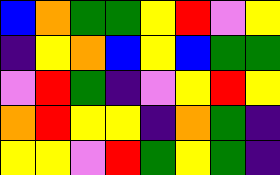[["blue", "orange", "green", "green", "yellow", "red", "violet", "yellow"], ["indigo", "yellow", "orange", "blue", "yellow", "blue", "green", "green"], ["violet", "red", "green", "indigo", "violet", "yellow", "red", "yellow"], ["orange", "red", "yellow", "yellow", "indigo", "orange", "green", "indigo"], ["yellow", "yellow", "violet", "red", "green", "yellow", "green", "indigo"]]